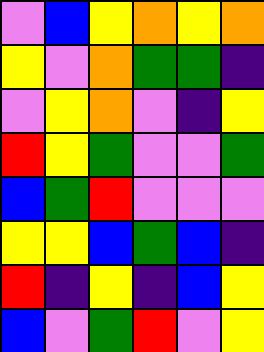[["violet", "blue", "yellow", "orange", "yellow", "orange"], ["yellow", "violet", "orange", "green", "green", "indigo"], ["violet", "yellow", "orange", "violet", "indigo", "yellow"], ["red", "yellow", "green", "violet", "violet", "green"], ["blue", "green", "red", "violet", "violet", "violet"], ["yellow", "yellow", "blue", "green", "blue", "indigo"], ["red", "indigo", "yellow", "indigo", "blue", "yellow"], ["blue", "violet", "green", "red", "violet", "yellow"]]